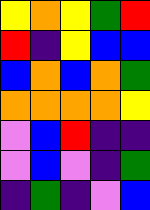[["yellow", "orange", "yellow", "green", "red"], ["red", "indigo", "yellow", "blue", "blue"], ["blue", "orange", "blue", "orange", "green"], ["orange", "orange", "orange", "orange", "yellow"], ["violet", "blue", "red", "indigo", "indigo"], ["violet", "blue", "violet", "indigo", "green"], ["indigo", "green", "indigo", "violet", "blue"]]